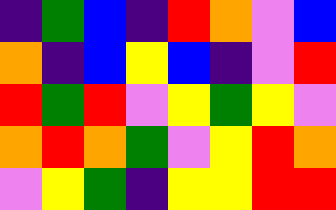[["indigo", "green", "blue", "indigo", "red", "orange", "violet", "blue"], ["orange", "indigo", "blue", "yellow", "blue", "indigo", "violet", "red"], ["red", "green", "red", "violet", "yellow", "green", "yellow", "violet"], ["orange", "red", "orange", "green", "violet", "yellow", "red", "orange"], ["violet", "yellow", "green", "indigo", "yellow", "yellow", "red", "red"]]